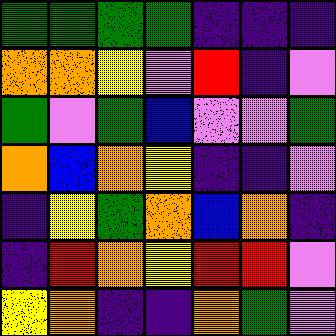[["green", "green", "green", "green", "indigo", "indigo", "indigo"], ["orange", "orange", "yellow", "violet", "red", "indigo", "violet"], ["green", "violet", "green", "blue", "violet", "violet", "green"], ["orange", "blue", "orange", "yellow", "indigo", "indigo", "violet"], ["indigo", "yellow", "green", "orange", "blue", "orange", "indigo"], ["indigo", "red", "orange", "yellow", "red", "red", "violet"], ["yellow", "orange", "indigo", "indigo", "orange", "green", "violet"]]